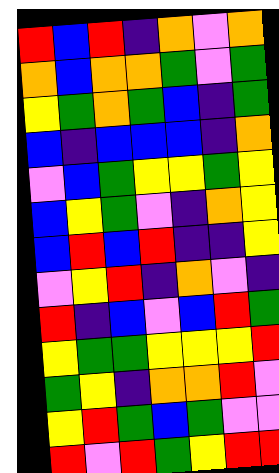[["red", "blue", "red", "indigo", "orange", "violet", "orange"], ["orange", "blue", "orange", "orange", "green", "violet", "green"], ["yellow", "green", "orange", "green", "blue", "indigo", "green"], ["blue", "indigo", "blue", "blue", "blue", "indigo", "orange"], ["violet", "blue", "green", "yellow", "yellow", "green", "yellow"], ["blue", "yellow", "green", "violet", "indigo", "orange", "yellow"], ["blue", "red", "blue", "red", "indigo", "indigo", "yellow"], ["violet", "yellow", "red", "indigo", "orange", "violet", "indigo"], ["red", "indigo", "blue", "violet", "blue", "red", "green"], ["yellow", "green", "green", "yellow", "yellow", "yellow", "red"], ["green", "yellow", "indigo", "orange", "orange", "red", "violet"], ["yellow", "red", "green", "blue", "green", "violet", "violet"], ["red", "violet", "red", "green", "yellow", "red", "red"]]